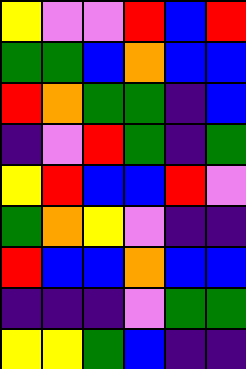[["yellow", "violet", "violet", "red", "blue", "red"], ["green", "green", "blue", "orange", "blue", "blue"], ["red", "orange", "green", "green", "indigo", "blue"], ["indigo", "violet", "red", "green", "indigo", "green"], ["yellow", "red", "blue", "blue", "red", "violet"], ["green", "orange", "yellow", "violet", "indigo", "indigo"], ["red", "blue", "blue", "orange", "blue", "blue"], ["indigo", "indigo", "indigo", "violet", "green", "green"], ["yellow", "yellow", "green", "blue", "indigo", "indigo"]]